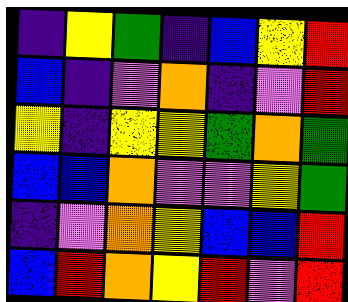[["indigo", "yellow", "green", "indigo", "blue", "yellow", "red"], ["blue", "indigo", "violet", "orange", "indigo", "violet", "red"], ["yellow", "indigo", "yellow", "yellow", "green", "orange", "green"], ["blue", "blue", "orange", "violet", "violet", "yellow", "green"], ["indigo", "violet", "orange", "yellow", "blue", "blue", "red"], ["blue", "red", "orange", "yellow", "red", "violet", "red"]]